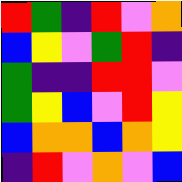[["red", "green", "indigo", "red", "violet", "orange"], ["blue", "yellow", "violet", "green", "red", "indigo"], ["green", "indigo", "indigo", "red", "red", "violet"], ["green", "yellow", "blue", "violet", "red", "yellow"], ["blue", "orange", "orange", "blue", "orange", "yellow"], ["indigo", "red", "violet", "orange", "violet", "blue"]]